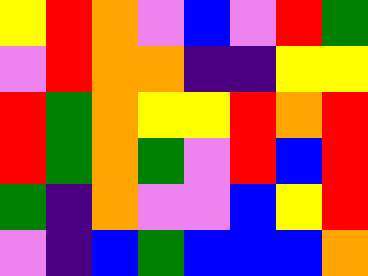[["yellow", "red", "orange", "violet", "blue", "violet", "red", "green"], ["violet", "red", "orange", "orange", "indigo", "indigo", "yellow", "yellow"], ["red", "green", "orange", "yellow", "yellow", "red", "orange", "red"], ["red", "green", "orange", "green", "violet", "red", "blue", "red"], ["green", "indigo", "orange", "violet", "violet", "blue", "yellow", "red"], ["violet", "indigo", "blue", "green", "blue", "blue", "blue", "orange"]]